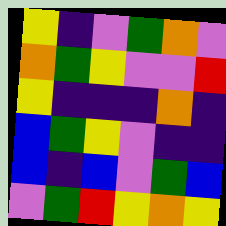[["yellow", "indigo", "violet", "green", "orange", "violet"], ["orange", "green", "yellow", "violet", "violet", "red"], ["yellow", "indigo", "indigo", "indigo", "orange", "indigo"], ["blue", "green", "yellow", "violet", "indigo", "indigo"], ["blue", "indigo", "blue", "violet", "green", "blue"], ["violet", "green", "red", "yellow", "orange", "yellow"]]